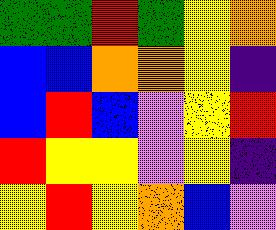[["green", "green", "red", "green", "yellow", "orange"], ["blue", "blue", "orange", "orange", "yellow", "indigo"], ["blue", "red", "blue", "violet", "yellow", "red"], ["red", "yellow", "yellow", "violet", "yellow", "indigo"], ["yellow", "red", "yellow", "orange", "blue", "violet"]]